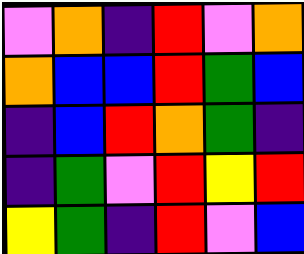[["violet", "orange", "indigo", "red", "violet", "orange"], ["orange", "blue", "blue", "red", "green", "blue"], ["indigo", "blue", "red", "orange", "green", "indigo"], ["indigo", "green", "violet", "red", "yellow", "red"], ["yellow", "green", "indigo", "red", "violet", "blue"]]